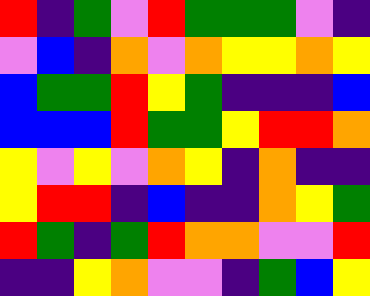[["red", "indigo", "green", "violet", "red", "green", "green", "green", "violet", "indigo"], ["violet", "blue", "indigo", "orange", "violet", "orange", "yellow", "yellow", "orange", "yellow"], ["blue", "green", "green", "red", "yellow", "green", "indigo", "indigo", "indigo", "blue"], ["blue", "blue", "blue", "red", "green", "green", "yellow", "red", "red", "orange"], ["yellow", "violet", "yellow", "violet", "orange", "yellow", "indigo", "orange", "indigo", "indigo"], ["yellow", "red", "red", "indigo", "blue", "indigo", "indigo", "orange", "yellow", "green"], ["red", "green", "indigo", "green", "red", "orange", "orange", "violet", "violet", "red"], ["indigo", "indigo", "yellow", "orange", "violet", "violet", "indigo", "green", "blue", "yellow"]]